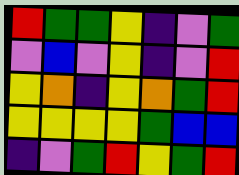[["red", "green", "green", "yellow", "indigo", "violet", "green"], ["violet", "blue", "violet", "yellow", "indigo", "violet", "red"], ["yellow", "orange", "indigo", "yellow", "orange", "green", "red"], ["yellow", "yellow", "yellow", "yellow", "green", "blue", "blue"], ["indigo", "violet", "green", "red", "yellow", "green", "red"]]